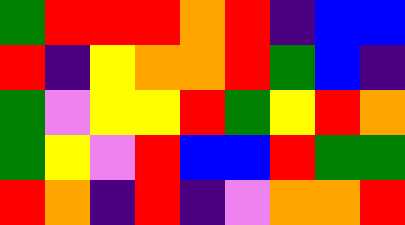[["green", "red", "red", "red", "orange", "red", "indigo", "blue", "blue"], ["red", "indigo", "yellow", "orange", "orange", "red", "green", "blue", "indigo"], ["green", "violet", "yellow", "yellow", "red", "green", "yellow", "red", "orange"], ["green", "yellow", "violet", "red", "blue", "blue", "red", "green", "green"], ["red", "orange", "indigo", "red", "indigo", "violet", "orange", "orange", "red"]]